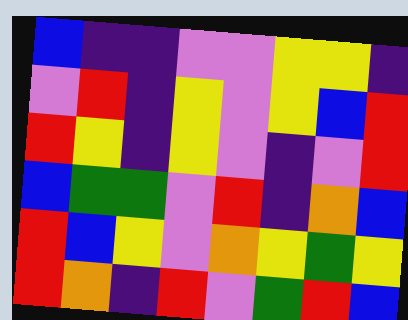[["blue", "indigo", "indigo", "violet", "violet", "yellow", "yellow", "indigo"], ["violet", "red", "indigo", "yellow", "violet", "yellow", "blue", "red"], ["red", "yellow", "indigo", "yellow", "violet", "indigo", "violet", "red"], ["blue", "green", "green", "violet", "red", "indigo", "orange", "blue"], ["red", "blue", "yellow", "violet", "orange", "yellow", "green", "yellow"], ["red", "orange", "indigo", "red", "violet", "green", "red", "blue"]]